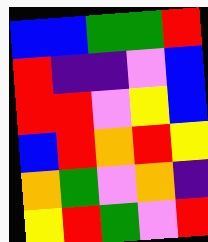[["blue", "blue", "green", "green", "red"], ["red", "indigo", "indigo", "violet", "blue"], ["red", "red", "violet", "yellow", "blue"], ["blue", "red", "orange", "red", "yellow"], ["orange", "green", "violet", "orange", "indigo"], ["yellow", "red", "green", "violet", "red"]]